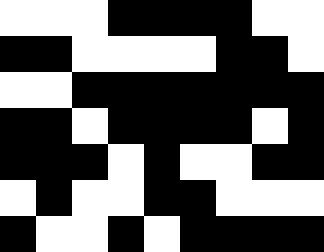[["white", "white", "white", "black", "black", "black", "black", "white", "white"], ["black", "black", "white", "white", "white", "white", "black", "black", "white"], ["white", "white", "black", "black", "black", "black", "black", "black", "black"], ["black", "black", "white", "black", "black", "black", "black", "white", "black"], ["black", "black", "black", "white", "black", "white", "white", "black", "black"], ["white", "black", "white", "white", "black", "black", "white", "white", "white"], ["black", "white", "white", "black", "white", "black", "black", "black", "black"]]